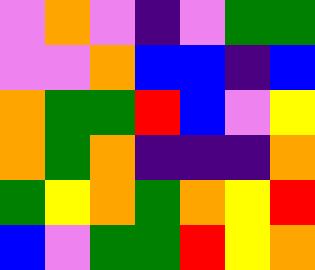[["violet", "orange", "violet", "indigo", "violet", "green", "green"], ["violet", "violet", "orange", "blue", "blue", "indigo", "blue"], ["orange", "green", "green", "red", "blue", "violet", "yellow"], ["orange", "green", "orange", "indigo", "indigo", "indigo", "orange"], ["green", "yellow", "orange", "green", "orange", "yellow", "red"], ["blue", "violet", "green", "green", "red", "yellow", "orange"]]